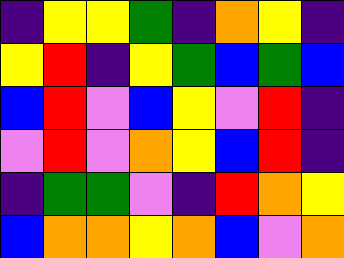[["indigo", "yellow", "yellow", "green", "indigo", "orange", "yellow", "indigo"], ["yellow", "red", "indigo", "yellow", "green", "blue", "green", "blue"], ["blue", "red", "violet", "blue", "yellow", "violet", "red", "indigo"], ["violet", "red", "violet", "orange", "yellow", "blue", "red", "indigo"], ["indigo", "green", "green", "violet", "indigo", "red", "orange", "yellow"], ["blue", "orange", "orange", "yellow", "orange", "blue", "violet", "orange"]]